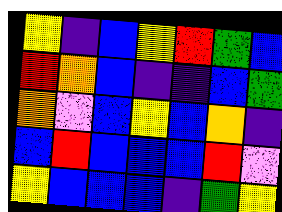[["yellow", "indigo", "blue", "yellow", "red", "green", "blue"], ["red", "orange", "blue", "indigo", "indigo", "blue", "green"], ["orange", "violet", "blue", "yellow", "blue", "orange", "indigo"], ["blue", "red", "blue", "blue", "blue", "red", "violet"], ["yellow", "blue", "blue", "blue", "indigo", "green", "yellow"]]